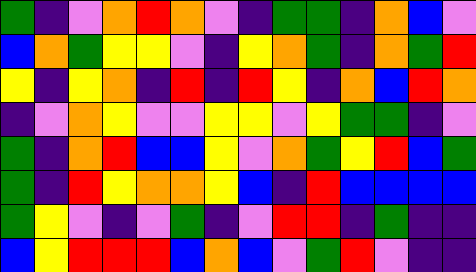[["green", "indigo", "violet", "orange", "red", "orange", "violet", "indigo", "green", "green", "indigo", "orange", "blue", "violet"], ["blue", "orange", "green", "yellow", "yellow", "violet", "indigo", "yellow", "orange", "green", "indigo", "orange", "green", "red"], ["yellow", "indigo", "yellow", "orange", "indigo", "red", "indigo", "red", "yellow", "indigo", "orange", "blue", "red", "orange"], ["indigo", "violet", "orange", "yellow", "violet", "violet", "yellow", "yellow", "violet", "yellow", "green", "green", "indigo", "violet"], ["green", "indigo", "orange", "red", "blue", "blue", "yellow", "violet", "orange", "green", "yellow", "red", "blue", "green"], ["green", "indigo", "red", "yellow", "orange", "orange", "yellow", "blue", "indigo", "red", "blue", "blue", "blue", "blue"], ["green", "yellow", "violet", "indigo", "violet", "green", "indigo", "violet", "red", "red", "indigo", "green", "indigo", "indigo"], ["blue", "yellow", "red", "red", "red", "blue", "orange", "blue", "violet", "green", "red", "violet", "indigo", "indigo"]]